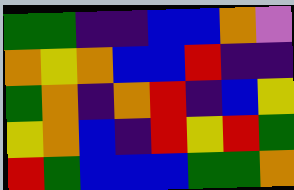[["green", "green", "indigo", "indigo", "blue", "blue", "orange", "violet"], ["orange", "yellow", "orange", "blue", "blue", "red", "indigo", "indigo"], ["green", "orange", "indigo", "orange", "red", "indigo", "blue", "yellow"], ["yellow", "orange", "blue", "indigo", "red", "yellow", "red", "green"], ["red", "green", "blue", "blue", "blue", "green", "green", "orange"]]